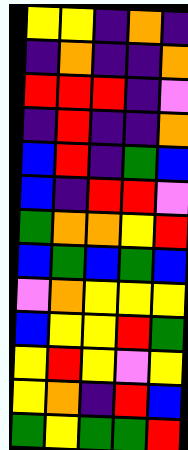[["yellow", "yellow", "indigo", "orange", "indigo"], ["indigo", "orange", "indigo", "indigo", "orange"], ["red", "red", "red", "indigo", "violet"], ["indigo", "red", "indigo", "indigo", "orange"], ["blue", "red", "indigo", "green", "blue"], ["blue", "indigo", "red", "red", "violet"], ["green", "orange", "orange", "yellow", "red"], ["blue", "green", "blue", "green", "blue"], ["violet", "orange", "yellow", "yellow", "yellow"], ["blue", "yellow", "yellow", "red", "green"], ["yellow", "red", "yellow", "violet", "yellow"], ["yellow", "orange", "indigo", "red", "blue"], ["green", "yellow", "green", "green", "red"]]